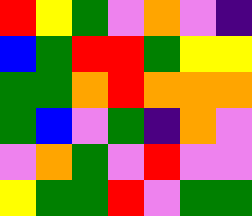[["red", "yellow", "green", "violet", "orange", "violet", "indigo"], ["blue", "green", "red", "red", "green", "yellow", "yellow"], ["green", "green", "orange", "red", "orange", "orange", "orange"], ["green", "blue", "violet", "green", "indigo", "orange", "violet"], ["violet", "orange", "green", "violet", "red", "violet", "violet"], ["yellow", "green", "green", "red", "violet", "green", "green"]]